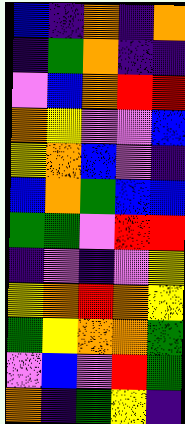[["blue", "indigo", "orange", "indigo", "orange"], ["indigo", "green", "orange", "indigo", "indigo"], ["violet", "blue", "orange", "red", "red"], ["orange", "yellow", "violet", "violet", "blue"], ["yellow", "orange", "blue", "violet", "indigo"], ["blue", "orange", "green", "blue", "blue"], ["green", "green", "violet", "red", "red"], ["indigo", "violet", "indigo", "violet", "yellow"], ["yellow", "orange", "red", "orange", "yellow"], ["green", "yellow", "orange", "orange", "green"], ["violet", "blue", "violet", "red", "green"], ["orange", "indigo", "green", "yellow", "indigo"]]